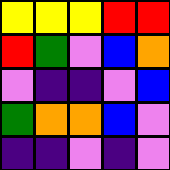[["yellow", "yellow", "yellow", "red", "red"], ["red", "green", "violet", "blue", "orange"], ["violet", "indigo", "indigo", "violet", "blue"], ["green", "orange", "orange", "blue", "violet"], ["indigo", "indigo", "violet", "indigo", "violet"]]